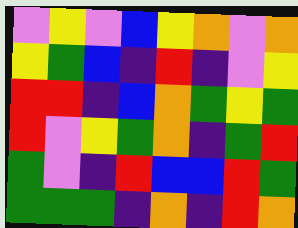[["violet", "yellow", "violet", "blue", "yellow", "orange", "violet", "orange"], ["yellow", "green", "blue", "indigo", "red", "indigo", "violet", "yellow"], ["red", "red", "indigo", "blue", "orange", "green", "yellow", "green"], ["red", "violet", "yellow", "green", "orange", "indigo", "green", "red"], ["green", "violet", "indigo", "red", "blue", "blue", "red", "green"], ["green", "green", "green", "indigo", "orange", "indigo", "red", "orange"]]